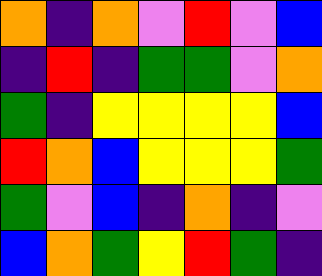[["orange", "indigo", "orange", "violet", "red", "violet", "blue"], ["indigo", "red", "indigo", "green", "green", "violet", "orange"], ["green", "indigo", "yellow", "yellow", "yellow", "yellow", "blue"], ["red", "orange", "blue", "yellow", "yellow", "yellow", "green"], ["green", "violet", "blue", "indigo", "orange", "indigo", "violet"], ["blue", "orange", "green", "yellow", "red", "green", "indigo"]]